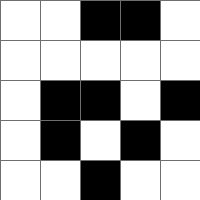[["white", "white", "black", "black", "white"], ["white", "white", "white", "white", "white"], ["white", "black", "black", "white", "black"], ["white", "black", "white", "black", "white"], ["white", "white", "black", "white", "white"]]